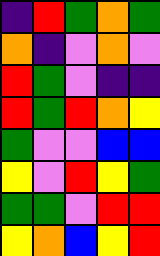[["indigo", "red", "green", "orange", "green"], ["orange", "indigo", "violet", "orange", "violet"], ["red", "green", "violet", "indigo", "indigo"], ["red", "green", "red", "orange", "yellow"], ["green", "violet", "violet", "blue", "blue"], ["yellow", "violet", "red", "yellow", "green"], ["green", "green", "violet", "red", "red"], ["yellow", "orange", "blue", "yellow", "red"]]